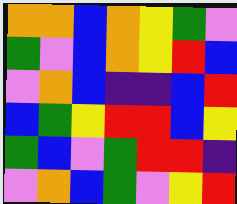[["orange", "orange", "blue", "orange", "yellow", "green", "violet"], ["green", "violet", "blue", "orange", "yellow", "red", "blue"], ["violet", "orange", "blue", "indigo", "indigo", "blue", "red"], ["blue", "green", "yellow", "red", "red", "blue", "yellow"], ["green", "blue", "violet", "green", "red", "red", "indigo"], ["violet", "orange", "blue", "green", "violet", "yellow", "red"]]